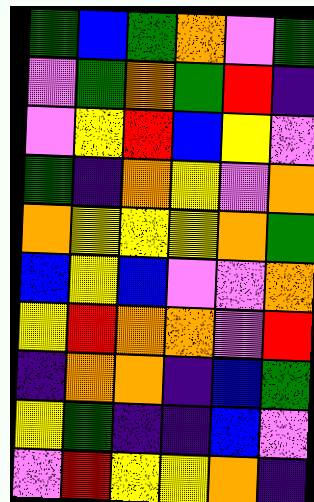[["green", "blue", "green", "orange", "violet", "green"], ["violet", "green", "orange", "green", "red", "indigo"], ["violet", "yellow", "red", "blue", "yellow", "violet"], ["green", "indigo", "orange", "yellow", "violet", "orange"], ["orange", "yellow", "yellow", "yellow", "orange", "green"], ["blue", "yellow", "blue", "violet", "violet", "orange"], ["yellow", "red", "orange", "orange", "violet", "red"], ["indigo", "orange", "orange", "indigo", "blue", "green"], ["yellow", "green", "indigo", "indigo", "blue", "violet"], ["violet", "red", "yellow", "yellow", "orange", "indigo"]]